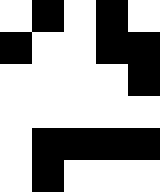[["white", "black", "white", "black", "white"], ["black", "white", "white", "black", "black"], ["white", "white", "white", "white", "black"], ["white", "white", "white", "white", "white"], ["white", "black", "black", "black", "black"], ["white", "black", "white", "white", "white"]]